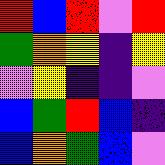[["red", "blue", "red", "violet", "red"], ["green", "orange", "yellow", "indigo", "yellow"], ["violet", "yellow", "indigo", "indigo", "violet"], ["blue", "green", "red", "blue", "indigo"], ["blue", "orange", "green", "blue", "violet"]]